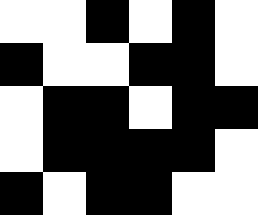[["white", "white", "black", "white", "black", "white"], ["black", "white", "white", "black", "black", "white"], ["white", "black", "black", "white", "black", "black"], ["white", "black", "black", "black", "black", "white"], ["black", "white", "black", "black", "white", "white"]]